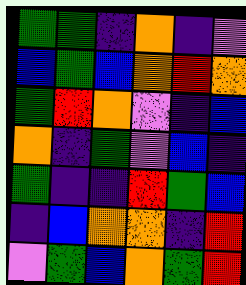[["green", "green", "indigo", "orange", "indigo", "violet"], ["blue", "green", "blue", "orange", "red", "orange"], ["green", "red", "orange", "violet", "indigo", "blue"], ["orange", "indigo", "green", "violet", "blue", "indigo"], ["green", "indigo", "indigo", "red", "green", "blue"], ["indigo", "blue", "orange", "orange", "indigo", "red"], ["violet", "green", "blue", "orange", "green", "red"]]